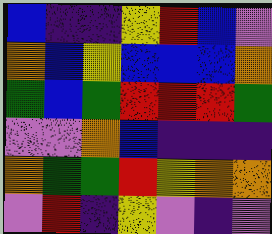[["blue", "indigo", "indigo", "yellow", "red", "blue", "violet"], ["orange", "blue", "yellow", "blue", "blue", "blue", "orange"], ["green", "blue", "green", "red", "red", "red", "green"], ["violet", "violet", "orange", "blue", "indigo", "indigo", "indigo"], ["orange", "green", "green", "red", "yellow", "orange", "orange"], ["violet", "red", "indigo", "yellow", "violet", "indigo", "violet"]]